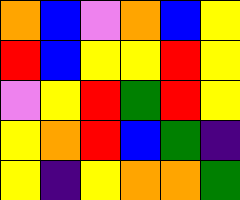[["orange", "blue", "violet", "orange", "blue", "yellow"], ["red", "blue", "yellow", "yellow", "red", "yellow"], ["violet", "yellow", "red", "green", "red", "yellow"], ["yellow", "orange", "red", "blue", "green", "indigo"], ["yellow", "indigo", "yellow", "orange", "orange", "green"]]